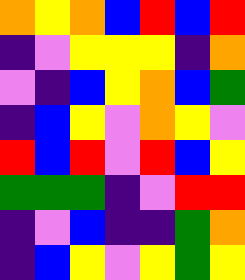[["orange", "yellow", "orange", "blue", "red", "blue", "red"], ["indigo", "violet", "yellow", "yellow", "yellow", "indigo", "orange"], ["violet", "indigo", "blue", "yellow", "orange", "blue", "green"], ["indigo", "blue", "yellow", "violet", "orange", "yellow", "violet"], ["red", "blue", "red", "violet", "red", "blue", "yellow"], ["green", "green", "green", "indigo", "violet", "red", "red"], ["indigo", "violet", "blue", "indigo", "indigo", "green", "orange"], ["indigo", "blue", "yellow", "violet", "yellow", "green", "yellow"]]